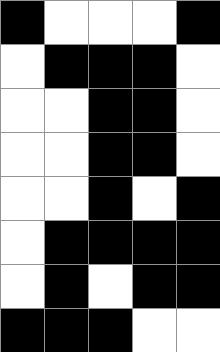[["black", "white", "white", "white", "black"], ["white", "black", "black", "black", "white"], ["white", "white", "black", "black", "white"], ["white", "white", "black", "black", "white"], ["white", "white", "black", "white", "black"], ["white", "black", "black", "black", "black"], ["white", "black", "white", "black", "black"], ["black", "black", "black", "white", "white"]]